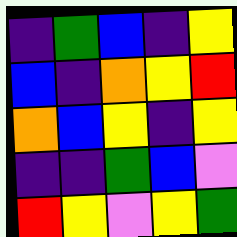[["indigo", "green", "blue", "indigo", "yellow"], ["blue", "indigo", "orange", "yellow", "red"], ["orange", "blue", "yellow", "indigo", "yellow"], ["indigo", "indigo", "green", "blue", "violet"], ["red", "yellow", "violet", "yellow", "green"]]